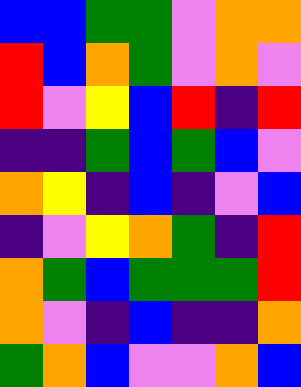[["blue", "blue", "green", "green", "violet", "orange", "orange"], ["red", "blue", "orange", "green", "violet", "orange", "violet"], ["red", "violet", "yellow", "blue", "red", "indigo", "red"], ["indigo", "indigo", "green", "blue", "green", "blue", "violet"], ["orange", "yellow", "indigo", "blue", "indigo", "violet", "blue"], ["indigo", "violet", "yellow", "orange", "green", "indigo", "red"], ["orange", "green", "blue", "green", "green", "green", "red"], ["orange", "violet", "indigo", "blue", "indigo", "indigo", "orange"], ["green", "orange", "blue", "violet", "violet", "orange", "blue"]]